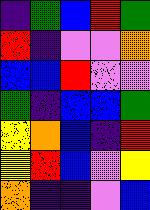[["indigo", "green", "blue", "red", "green"], ["red", "indigo", "violet", "violet", "orange"], ["blue", "blue", "red", "violet", "violet"], ["green", "indigo", "blue", "blue", "green"], ["yellow", "orange", "blue", "indigo", "red"], ["yellow", "red", "blue", "violet", "yellow"], ["orange", "indigo", "indigo", "violet", "blue"]]